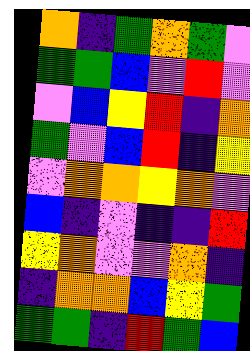[["orange", "indigo", "green", "orange", "green", "violet"], ["green", "green", "blue", "violet", "red", "violet"], ["violet", "blue", "yellow", "red", "indigo", "orange"], ["green", "violet", "blue", "red", "indigo", "yellow"], ["violet", "orange", "orange", "yellow", "orange", "violet"], ["blue", "indigo", "violet", "indigo", "indigo", "red"], ["yellow", "orange", "violet", "violet", "orange", "indigo"], ["indigo", "orange", "orange", "blue", "yellow", "green"], ["green", "green", "indigo", "red", "green", "blue"]]